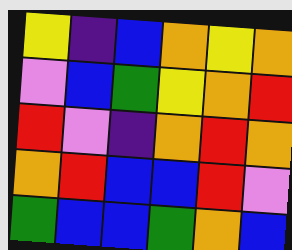[["yellow", "indigo", "blue", "orange", "yellow", "orange"], ["violet", "blue", "green", "yellow", "orange", "red"], ["red", "violet", "indigo", "orange", "red", "orange"], ["orange", "red", "blue", "blue", "red", "violet"], ["green", "blue", "blue", "green", "orange", "blue"]]